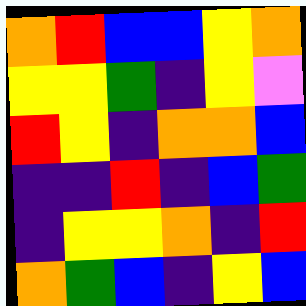[["orange", "red", "blue", "blue", "yellow", "orange"], ["yellow", "yellow", "green", "indigo", "yellow", "violet"], ["red", "yellow", "indigo", "orange", "orange", "blue"], ["indigo", "indigo", "red", "indigo", "blue", "green"], ["indigo", "yellow", "yellow", "orange", "indigo", "red"], ["orange", "green", "blue", "indigo", "yellow", "blue"]]